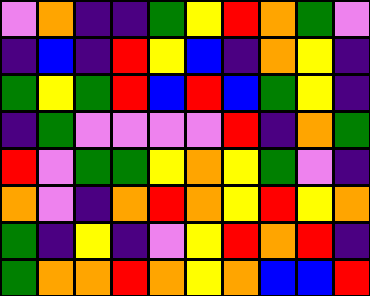[["violet", "orange", "indigo", "indigo", "green", "yellow", "red", "orange", "green", "violet"], ["indigo", "blue", "indigo", "red", "yellow", "blue", "indigo", "orange", "yellow", "indigo"], ["green", "yellow", "green", "red", "blue", "red", "blue", "green", "yellow", "indigo"], ["indigo", "green", "violet", "violet", "violet", "violet", "red", "indigo", "orange", "green"], ["red", "violet", "green", "green", "yellow", "orange", "yellow", "green", "violet", "indigo"], ["orange", "violet", "indigo", "orange", "red", "orange", "yellow", "red", "yellow", "orange"], ["green", "indigo", "yellow", "indigo", "violet", "yellow", "red", "orange", "red", "indigo"], ["green", "orange", "orange", "red", "orange", "yellow", "orange", "blue", "blue", "red"]]